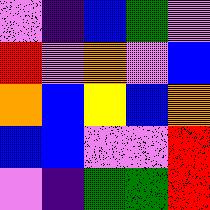[["violet", "indigo", "blue", "green", "violet"], ["red", "violet", "orange", "violet", "blue"], ["orange", "blue", "yellow", "blue", "orange"], ["blue", "blue", "violet", "violet", "red"], ["violet", "indigo", "green", "green", "red"]]